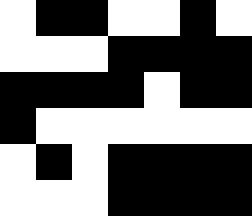[["white", "black", "black", "white", "white", "black", "white"], ["white", "white", "white", "black", "black", "black", "black"], ["black", "black", "black", "black", "white", "black", "black"], ["black", "white", "white", "white", "white", "white", "white"], ["white", "black", "white", "black", "black", "black", "black"], ["white", "white", "white", "black", "black", "black", "black"]]